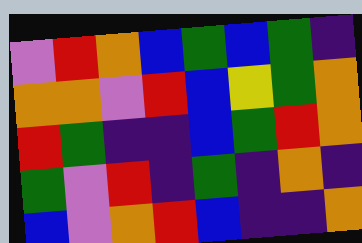[["violet", "red", "orange", "blue", "green", "blue", "green", "indigo"], ["orange", "orange", "violet", "red", "blue", "yellow", "green", "orange"], ["red", "green", "indigo", "indigo", "blue", "green", "red", "orange"], ["green", "violet", "red", "indigo", "green", "indigo", "orange", "indigo"], ["blue", "violet", "orange", "red", "blue", "indigo", "indigo", "orange"]]